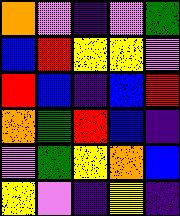[["orange", "violet", "indigo", "violet", "green"], ["blue", "red", "yellow", "yellow", "violet"], ["red", "blue", "indigo", "blue", "red"], ["orange", "green", "red", "blue", "indigo"], ["violet", "green", "yellow", "orange", "blue"], ["yellow", "violet", "indigo", "yellow", "indigo"]]